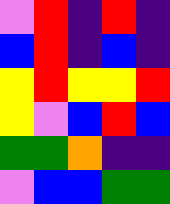[["violet", "red", "indigo", "red", "indigo"], ["blue", "red", "indigo", "blue", "indigo"], ["yellow", "red", "yellow", "yellow", "red"], ["yellow", "violet", "blue", "red", "blue"], ["green", "green", "orange", "indigo", "indigo"], ["violet", "blue", "blue", "green", "green"]]